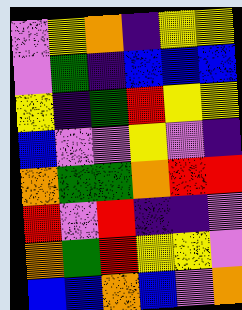[["violet", "yellow", "orange", "indigo", "yellow", "yellow"], ["violet", "green", "indigo", "blue", "blue", "blue"], ["yellow", "indigo", "green", "red", "yellow", "yellow"], ["blue", "violet", "violet", "yellow", "violet", "indigo"], ["orange", "green", "green", "orange", "red", "red"], ["red", "violet", "red", "indigo", "indigo", "violet"], ["orange", "green", "red", "yellow", "yellow", "violet"], ["blue", "blue", "orange", "blue", "violet", "orange"]]